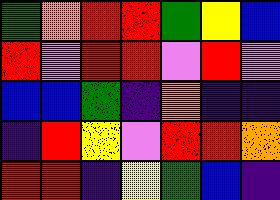[["green", "orange", "red", "red", "green", "yellow", "blue"], ["red", "violet", "red", "red", "violet", "red", "violet"], ["blue", "blue", "green", "indigo", "orange", "indigo", "indigo"], ["indigo", "red", "yellow", "violet", "red", "red", "orange"], ["red", "red", "indigo", "yellow", "green", "blue", "indigo"]]